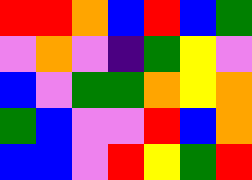[["red", "red", "orange", "blue", "red", "blue", "green"], ["violet", "orange", "violet", "indigo", "green", "yellow", "violet"], ["blue", "violet", "green", "green", "orange", "yellow", "orange"], ["green", "blue", "violet", "violet", "red", "blue", "orange"], ["blue", "blue", "violet", "red", "yellow", "green", "red"]]